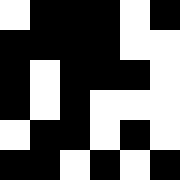[["white", "black", "black", "black", "white", "black"], ["black", "black", "black", "black", "white", "white"], ["black", "white", "black", "black", "black", "white"], ["black", "white", "black", "white", "white", "white"], ["white", "black", "black", "white", "black", "white"], ["black", "black", "white", "black", "white", "black"]]